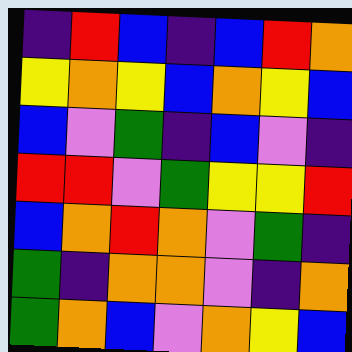[["indigo", "red", "blue", "indigo", "blue", "red", "orange"], ["yellow", "orange", "yellow", "blue", "orange", "yellow", "blue"], ["blue", "violet", "green", "indigo", "blue", "violet", "indigo"], ["red", "red", "violet", "green", "yellow", "yellow", "red"], ["blue", "orange", "red", "orange", "violet", "green", "indigo"], ["green", "indigo", "orange", "orange", "violet", "indigo", "orange"], ["green", "orange", "blue", "violet", "orange", "yellow", "blue"]]